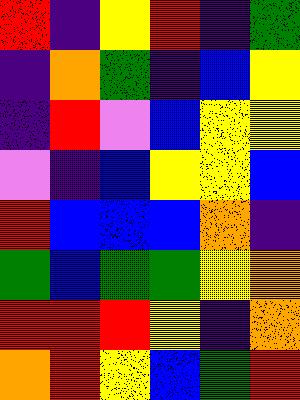[["red", "indigo", "yellow", "red", "indigo", "green"], ["indigo", "orange", "green", "indigo", "blue", "yellow"], ["indigo", "red", "violet", "blue", "yellow", "yellow"], ["violet", "indigo", "blue", "yellow", "yellow", "blue"], ["red", "blue", "blue", "blue", "orange", "indigo"], ["green", "blue", "green", "green", "yellow", "orange"], ["red", "red", "red", "yellow", "indigo", "orange"], ["orange", "red", "yellow", "blue", "green", "red"]]